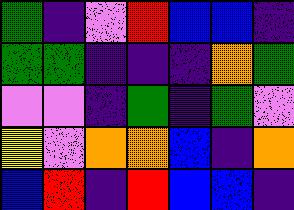[["green", "indigo", "violet", "red", "blue", "blue", "indigo"], ["green", "green", "indigo", "indigo", "indigo", "orange", "green"], ["violet", "violet", "indigo", "green", "indigo", "green", "violet"], ["yellow", "violet", "orange", "orange", "blue", "indigo", "orange"], ["blue", "red", "indigo", "red", "blue", "blue", "indigo"]]